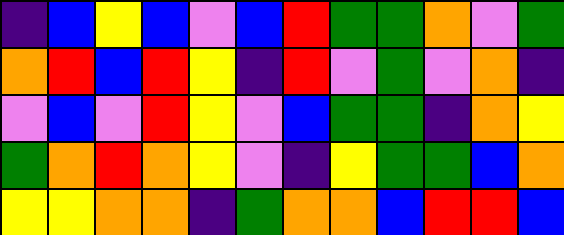[["indigo", "blue", "yellow", "blue", "violet", "blue", "red", "green", "green", "orange", "violet", "green"], ["orange", "red", "blue", "red", "yellow", "indigo", "red", "violet", "green", "violet", "orange", "indigo"], ["violet", "blue", "violet", "red", "yellow", "violet", "blue", "green", "green", "indigo", "orange", "yellow"], ["green", "orange", "red", "orange", "yellow", "violet", "indigo", "yellow", "green", "green", "blue", "orange"], ["yellow", "yellow", "orange", "orange", "indigo", "green", "orange", "orange", "blue", "red", "red", "blue"]]